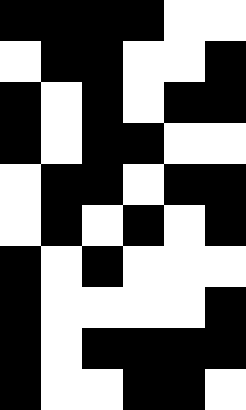[["black", "black", "black", "black", "white", "white"], ["white", "black", "black", "white", "white", "black"], ["black", "white", "black", "white", "black", "black"], ["black", "white", "black", "black", "white", "white"], ["white", "black", "black", "white", "black", "black"], ["white", "black", "white", "black", "white", "black"], ["black", "white", "black", "white", "white", "white"], ["black", "white", "white", "white", "white", "black"], ["black", "white", "black", "black", "black", "black"], ["black", "white", "white", "black", "black", "white"]]